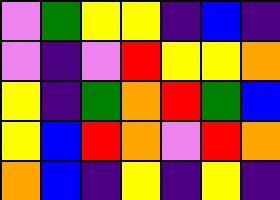[["violet", "green", "yellow", "yellow", "indigo", "blue", "indigo"], ["violet", "indigo", "violet", "red", "yellow", "yellow", "orange"], ["yellow", "indigo", "green", "orange", "red", "green", "blue"], ["yellow", "blue", "red", "orange", "violet", "red", "orange"], ["orange", "blue", "indigo", "yellow", "indigo", "yellow", "indigo"]]